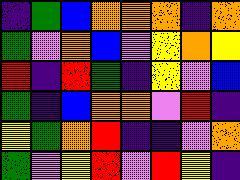[["indigo", "green", "blue", "orange", "orange", "orange", "indigo", "orange"], ["green", "violet", "orange", "blue", "violet", "yellow", "orange", "yellow"], ["red", "indigo", "red", "green", "indigo", "yellow", "violet", "blue"], ["green", "indigo", "blue", "orange", "orange", "violet", "red", "indigo"], ["yellow", "green", "orange", "red", "indigo", "indigo", "violet", "orange"], ["green", "violet", "yellow", "red", "violet", "red", "yellow", "indigo"]]